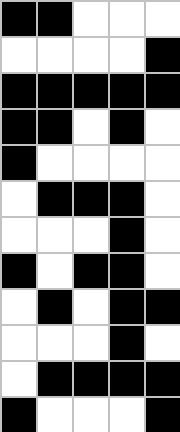[["black", "black", "white", "white", "white"], ["white", "white", "white", "white", "black"], ["black", "black", "black", "black", "black"], ["black", "black", "white", "black", "white"], ["black", "white", "white", "white", "white"], ["white", "black", "black", "black", "white"], ["white", "white", "white", "black", "white"], ["black", "white", "black", "black", "white"], ["white", "black", "white", "black", "black"], ["white", "white", "white", "black", "white"], ["white", "black", "black", "black", "black"], ["black", "white", "white", "white", "black"]]